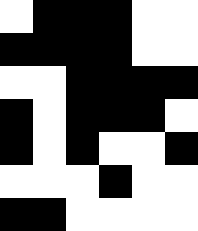[["white", "black", "black", "black", "white", "white"], ["black", "black", "black", "black", "white", "white"], ["white", "white", "black", "black", "black", "black"], ["black", "white", "black", "black", "black", "white"], ["black", "white", "black", "white", "white", "black"], ["white", "white", "white", "black", "white", "white"], ["black", "black", "white", "white", "white", "white"]]